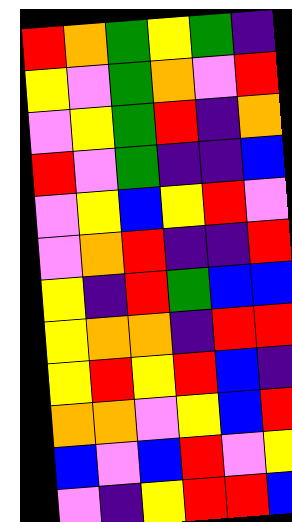[["red", "orange", "green", "yellow", "green", "indigo"], ["yellow", "violet", "green", "orange", "violet", "red"], ["violet", "yellow", "green", "red", "indigo", "orange"], ["red", "violet", "green", "indigo", "indigo", "blue"], ["violet", "yellow", "blue", "yellow", "red", "violet"], ["violet", "orange", "red", "indigo", "indigo", "red"], ["yellow", "indigo", "red", "green", "blue", "blue"], ["yellow", "orange", "orange", "indigo", "red", "red"], ["yellow", "red", "yellow", "red", "blue", "indigo"], ["orange", "orange", "violet", "yellow", "blue", "red"], ["blue", "violet", "blue", "red", "violet", "yellow"], ["violet", "indigo", "yellow", "red", "red", "blue"]]